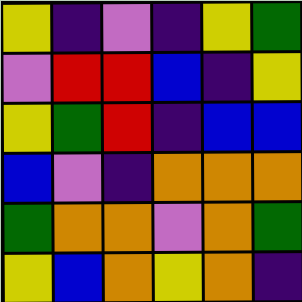[["yellow", "indigo", "violet", "indigo", "yellow", "green"], ["violet", "red", "red", "blue", "indigo", "yellow"], ["yellow", "green", "red", "indigo", "blue", "blue"], ["blue", "violet", "indigo", "orange", "orange", "orange"], ["green", "orange", "orange", "violet", "orange", "green"], ["yellow", "blue", "orange", "yellow", "orange", "indigo"]]